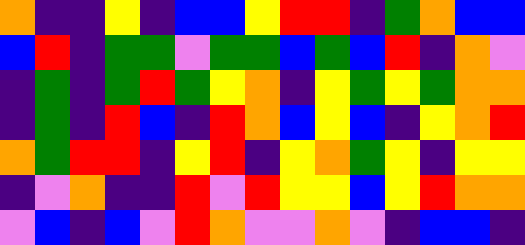[["orange", "indigo", "indigo", "yellow", "indigo", "blue", "blue", "yellow", "red", "red", "indigo", "green", "orange", "blue", "blue"], ["blue", "red", "indigo", "green", "green", "violet", "green", "green", "blue", "green", "blue", "red", "indigo", "orange", "violet"], ["indigo", "green", "indigo", "green", "red", "green", "yellow", "orange", "indigo", "yellow", "green", "yellow", "green", "orange", "orange"], ["indigo", "green", "indigo", "red", "blue", "indigo", "red", "orange", "blue", "yellow", "blue", "indigo", "yellow", "orange", "red"], ["orange", "green", "red", "red", "indigo", "yellow", "red", "indigo", "yellow", "orange", "green", "yellow", "indigo", "yellow", "yellow"], ["indigo", "violet", "orange", "indigo", "indigo", "red", "violet", "red", "yellow", "yellow", "blue", "yellow", "red", "orange", "orange"], ["violet", "blue", "indigo", "blue", "violet", "red", "orange", "violet", "violet", "orange", "violet", "indigo", "blue", "blue", "indigo"]]